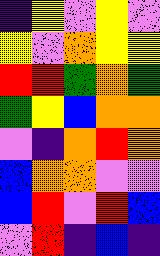[["indigo", "yellow", "violet", "yellow", "violet"], ["yellow", "violet", "orange", "yellow", "yellow"], ["red", "red", "green", "orange", "green"], ["green", "yellow", "blue", "orange", "orange"], ["violet", "indigo", "orange", "red", "orange"], ["blue", "orange", "orange", "violet", "violet"], ["blue", "red", "violet", "red", "blue"], ["violet", "red", "indigo", "blue", "indigo"]]